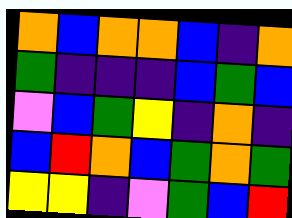[["orange", "blue", "orange", "orange", "blue", "indigo", "orange"], ["green", "indigo", "indigo", "indigo", "blue", "green", "blue"], ["violet", "blue", "green", "yellow", "indigo", "orange", "indigo"], ["blue", "red", "orange", "blue", "green", "orange", "green"], ["yellow", "yellow", "indigo", "violet", "green", "blue", "red"]]